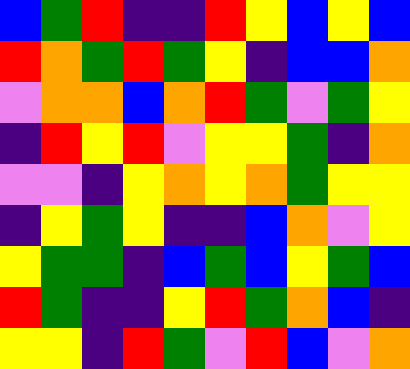[["blue", "green", "red", "indigo", "indigo", "red", "yellow", "blue", "yellow", "blue"], ["red", "orange", "green", "red", "green", "yellow", "indigo", "blue", "blue", "orange"], ["violet", "orange", "orange", "blue", "orange", "red", "green", "violet", "green", "yellow"], ["indigo", "red", "yellow", "red", "violet", "yellow", "yellow", "green", "indigo", "orange"], ["violet", "violet", "indigo", "yellow", "orange", "yellow", "orange", "green", "yellow", "yellow"], ["indigo", "yellow", "green", "yellow", "indigo", "indigo", "blue", "orange", "violet", "yellow"], ["yellow", "green", "green", "indigo", "blue", "green", "blue", "yellow", "green", "blue"], ["red", "green", "indigo", "indigo", "yellow", "red", "green", "orange", "blue", "indigo"], ["yellow", "yellow", "indigo", "red", "green", "violet", "red", "blue", "violet", "orange"]]